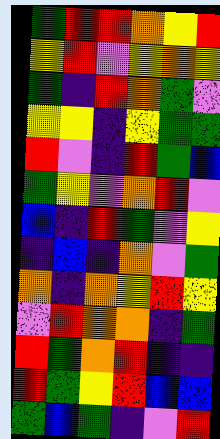[["green", "red", "red", "orange", "yellow", "red"], ["yellow", "red", "violet", "yellow", "orange", "yellow"], ["green", "indigo", "red", "orange", "green", "violet"], ["yellow", "yellow", "indigo", "yellow", "green", "green"], ["red", "violet", "indigo", "red", "green", "blue"], ["green", "yellow", "violet", "orange", "red", "violet"], ["blue", "indigo", "red", "green", "violet", "yellow"], ["indigo", "blue", "indigo", "orange", "violet", "green"], ["orange", "indigo", "orange", "yellow", "red", "yellow"], ["violet", "red", "orange", "orange", "indigo", "green"], ["red", "green", "orange", "red", "indigo", "indigo"], ["red", "green", "yellow", "red", "blue", "blue"], ["green", "blue", "green", "indigo", "violet", "red"]]